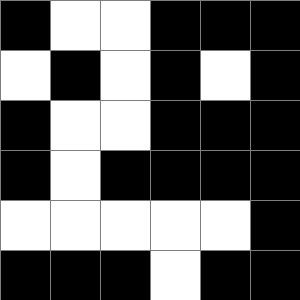[["black", "white", "white", "black", "black", "black"], ["white", "black", "white", "black", "white", "black"], ["black", "white", "white", "black", "black", "black"], ["black", "white", "black", "black", "black", "black"], ["white", "white", "white", "white", "white", "black"], ["black", "black", "black", "white", "black", "black"]]